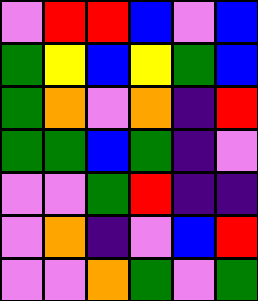[["violet", "red", "red", "blue", "violet", "blue"], ["green", "yellow", "blue", "yellow", "green", "blue"], ["green", "orange", "violet", "orange", "indigo", "red"], ["green", "green", "blue", "green", "indigo", "violet"], ["violet", "violet", "green", "red", "indigo", "indigo"], ["violet", "orange", "indigo", "violet", "blue", "red"], ["violet", "violet", "orange", "green", "violet", "green"]]